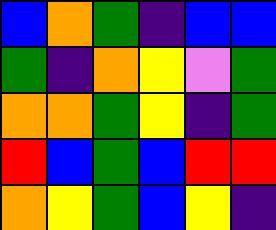[["blue", "orange", "green", "indigo", "blue", "blue"], ["green", "indigo", "orange", "yellow", "violet", "green"], ["orange", "orange", "green", "yellow", "indigo", "green"], ["red", "blue", "green", "blue", "red", "red"], ["orange", "yellow", "green", "blue", "yellow", "indigo"]]